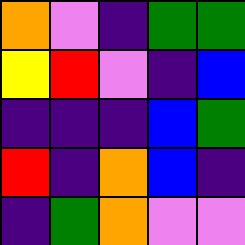[["orange", "violet", "indigo", "green", "green"], ["yellow", "red", "violet", "indigo", "blue"], ["indigo", "indigo", "indigo", "blue", "green"], ["red", "indigo", "orange", "blue", "indigo"], ["indigo", "green", "orange", "violet", "violet"]]